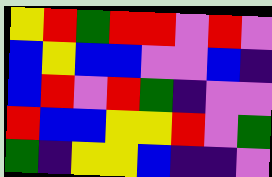[["yellow", "red", "green", "red", "red", "violet", "red", "violet"], ["blue", "yellow", "blue", "blue", "violet", "violet", "blue", "indigo"], ["blue", "red", "violet", "red", "green", "indigo", "violet", "violet"], ["red", "blue", "blue", "yellow", "yellow", "red", "violet", "green"], ["green", "indigo", "yellow", "yellow", "blue", "indigo", "indigo", "violet"]]